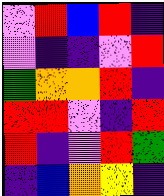[["violet", "red", "blue", "red", "indigo"], ["violet", "indigo", "indigo", "violet", "red"], ["green", "orange", "orange", "red", "indigo"], ["red", "red", "violet", "indigo", "red"], ["red", "indigo", "violet", "red", "green"], ["indigo", "blue", "orange", "yellow", "indigo"]]